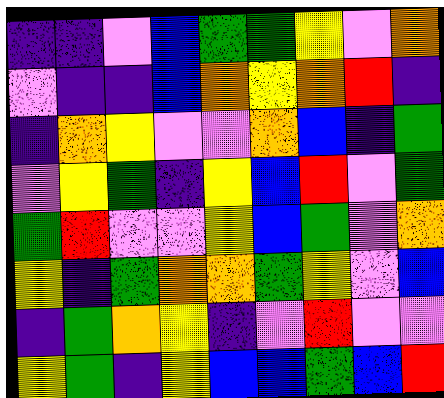[["indigo", "indigo", "violet", "blue", "green", "green", "yellow", "violet", "orange"], ["violet", "indigo", "indigo", "blue", "orange", "yellow", "orange", "red", "indigo"], ["indigo", "orange", "yellow", "violet", "violet", "orange", "blue", "indigo", "green"], ["violet", "yellow", "green", "indigo", "yellow", "blue", "red", "violet", "green"], ["green", "red", "violet", "violet", "yellow", "blue", "green", "violet", "orange"], ["yellow", "indigo", "green", "orange", "orange", "green", "yellow", "violet", "blue"], ["indigo", "green", "orange", "yellow", "indigo", "violet", "red", "violet", "violet"], ["yellow", "green", "indigo", "yellow", "blue", "blue", "green", "blue", "red"]]